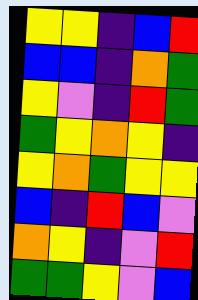[["yellow", "yellow", "indigo", "blue", "red"], ["blue", "blue", "indigo", "orange", "green"], ["yellow", "violet", "indigo", "red", "green"], ["green", "yellow", "orange", "yellow", "indigo"], ["yellow", "orange", "green", "yellow", "yellow"], ["blue", "indigo", "red", "blue", "violet"], ["orange", "yellow", "indigo", "violet", "red"], ["green", "green", "yellow", "violet", "blue"]]